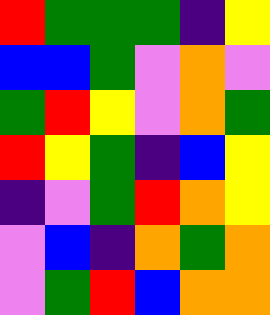[["red", "green", "green", "green", "indigo", "yellow"], ["blue", "blue", "green", "violet", "orange", "violet"], ["green", "red", "yellow", "violet", "orange", "green"], ["red", "yellow", "green", "indigo", "blue", "yellow"], ["indigo", "violet", "green", "red", "orange", "yellow"], ["violet", "blue", "indigo", "orange", "green", "orange"], ["violet", "green", "red", "blue", "orange", "orange"]]